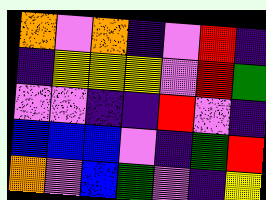[["orange", "violet", "orange", "indigo", "violet", "red", "indigo"], ["indigo", "yellow", "yellow", "yellow", "violet", "red", "green"], ["violet", "violet", "indigo", "indigo", "red", "violet", "indigo"], ["blue", "blue", "blue", "violet", "indigo", "green", "red"], ["orange", "violet", "blue", "green", "violet", "indigo", "yellow"]]